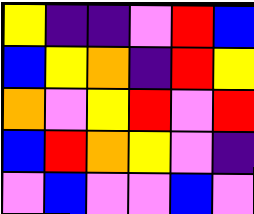[["yellow", "indigo", "indigo", "violet", "red", "blue"], ["blue", "yellow", "orange", "indigo", "red", "yellow"], ["orange", "violet", "yellow", "red", "violet", "red"], ["blue", "red", "orange", "yellow", "violet", "indigo"], ["violet", "blue", "violet", "violet", "blue", "violet"]]